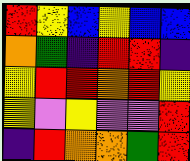[["red", "yellow", "blue", "yellow", "blue", "blue"], ["orange", "green", "indigo", "red", "red", "indigo"], ["yellow", "red", "red", "orange", "red", "yellow"], ["yellow", "violet", "yellow", "violet", "violet", "red"], ["indigo", "red", "orange", "orange", "green", "red"]]